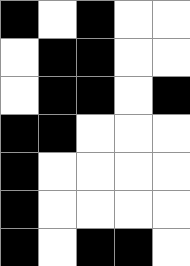[["black", "white", "black", "white", "white"], ["white", "black", "black", "white", "white"], ["white", "black", "black", "white", "black"], ["black", "black", "white", "white", "white"], ["black", "white", "white", "white", "white"], ["black", "white", "white", "white", "white"], ["black", "white", "black", "black", "white"]]